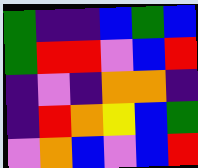[["green", "indigo", "indigo", "blue", "green", "blue"], ["green", "red", "red", "violet", "blue", "red"], ["indigo", "violet", "indigo", "orange", "orange", "indigo"], ["indigo", "red", "orange", "yellow", "blue", "green"], ["violet", "orange", "blue", "violet", "blue", "red"]]